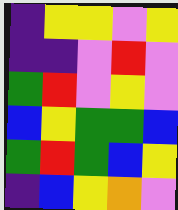[["indigo", "yellow", "yellow", "violet", "yellow"], ["indigo", "indigo", "violet", "red", "violet"], ["green", "red", "violet", "yellow", "violet"], ["blue", "yellow", "green", "green", "blue"], ["green", "red", "green", "blue", "yellow"], ["indigo", "blue", "yellow", "orange", "violet"]]